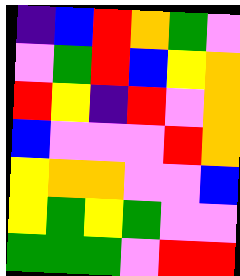[["indigo", "blue", "red", "orange", "green", "violet"], ["violet", "green", "red", "blue", "yellow", "orange"], ["red", "yellow", "indigo", "red", "violet", "orange"], ["blue", "violet", "violet", "violet", "red", "orange"], ["yellow", "orange", "orange", "violet", "violet", "blue"], ["yellow", "green", "yellow", "green", "violet", "violet"], ["green", "green", "green", "violet", "red", "red"]]